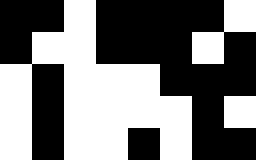[["black", "black", "white", "black", "black", "black", "black", "white"], ["black", "white", "white", "black", "black", "black", "white", "black"], ["white", "black", "white", "white", "white", "black", "black", "black"], ["white", "black", "white", "white", "white", "white", "black", "white"], ["white", "black", "white", "white", "black", "white", "black", "black"]]